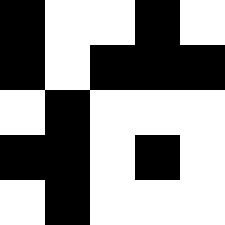[["black", "white", "white", "black", "white"], ["black", "white", "black", "black", "black"], ["white", "black", "white", "white", "white"], ["black", "black", "white", "black", "white"], ["white", "black", "white", "white", "white"]]